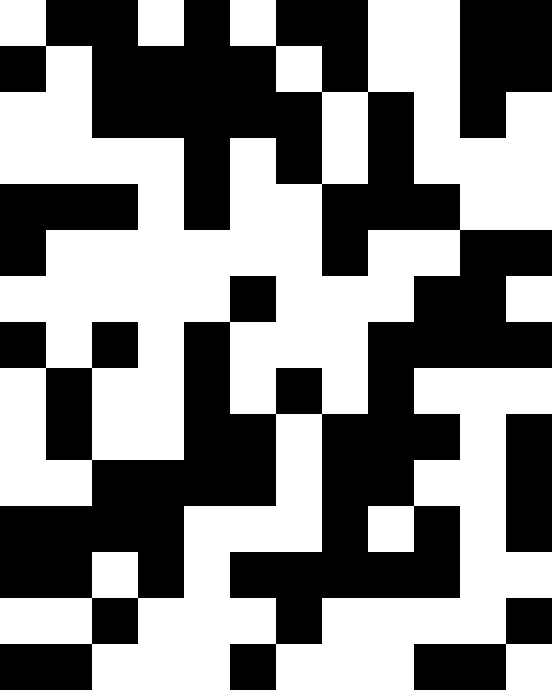[["white", "black", "black", "white", "black", "white", "black", "black", "white", "white", "black", "black"], ["black", "white", "black", "black", "black", "black", "white", "black", "white", "white", "black", "black"], ["white", "white", "black", "black", "black", "black", "black", "white", "black", "white", "black", "white"], ["white", "white", "white", "white", "black", "white", "black", "white", "black", "white", "white", "white"], ["black", "black", "black", "white", "black", "white", "white", "black", "black", "black", "white", "white"], ["black", "white", "white", "white", "white", "white", "white", "black", "white", "white", "black", "black"], ["white", "white", "white", "white", "white", "black", "white", "white", "white", "black", "black", "white"], ["black", "white", "black", "white", "black", "white", "white", "white", "black", "black", "black", "black"], ["white", "black", "white", "white", "black", "white", "black", "white", "black", "white", "white", "white"], ["white", "black", "white", "white", "black", "black", "white", "black", "black", "black", "white", "black"], ["white", "white", "black", "black", "black", "black", "white", "black", "black", "white", "white", "black"], ["black", "black", "black", "black", "white", "white", "white", "black", "white", "black", "white", "black"], ["black", "black", "white", "black", "white", "black", "black", "black", "black", "black", "white", "white"], ["white", "white", "black", "white", "white", "white", "black", "white", "white", "white", "white", "black"], ["black", "black", "white", "white", "white", "black", "white", "white", "white", "black", "black", "white"]]